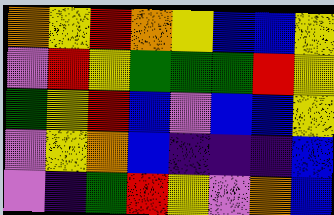[["orange", "yellow", "red", "orange", "yellow", "blue", "blue", "yellow"], ["violet", "red", "yellow", "green", "green", "green", "red", "yellow"], ["green", "yellow", "red", "blue", "violet", "blue", "blue", "yellow"], ["violet", "yellow", "orange", "blue", "indigo", "indigo", "indigo", "blue"], ["violet", "indigo", "green", "red", "yellow", "violet", "orange", "blue"]]